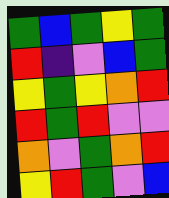[["green", "blue", "green", "yellow", "green"], ["red", "indigo", "violet", "blue", "green"], ["yellow", "green", "yellow", "orange", "red"], ["red", "green", "red", "violet", "violet"], ["orange", "violet", "green", "orange", "red"], ["yellow", "red", "green", "violet", "blue"]]